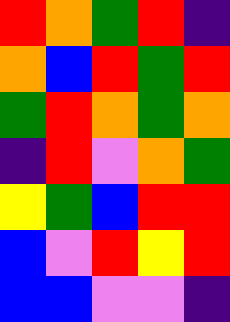[["red", "orange", "green", "red", "indigo"], ["orange", "blue", "red", "green", "red"], ["green", "red", "orange", "green", "orange"], ["indigo", "red", "violet", "orange", "green"], ["yellow", "green", "blue", "red", "red"], ["blue", "violet", "red", "yellow", "red"], ["blue", "blue", "violet", "violet", "indigo"]]